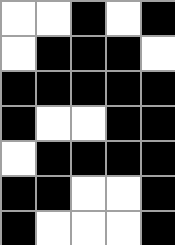[["white", "white", "black", "white", "black"], ["white", "black", "black", "black", "white"], ["black", "black", "black", "black", "black"], ["black", "white", "white", "black", "black"], ["white", "black", "black", "black", "black"], ["black", "black", "white", "white", "black"], ["black", "white", "white", "white", "black"]]